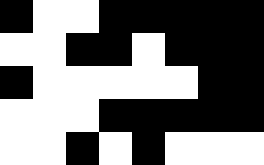[["black", "white", "white", "black", "black", "black", "black", "black"], ["white", "white", "black", "black", "white", "black", "black", "black"], ["black", "white", "white", "white", "white", "white", "black", "black"], ["white", "white", "white", "black", "black", "black", "black", "black"], ["white", "white", "black", "white", "black", "white", "white", "white"]]